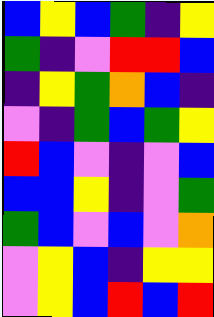[["blue", "yellow", "blue", "green", "indigo", "yellow"], ["green", "indigo", "violet", "red", "red", "blue"], ["indigo", "yellow", "green", "orange", "blue", "indigo"], ["violet", "indigo", "green", "blue", "green", "yellow"], ["red", "blue", "violet", "indigo", "violet", "blue"], ["blue", "blue", "yellow", "indigo", "violet", "green"], ["green", "blue", "violet", "blue", "violet", "orange"], ["violet", "yellow", "blue", "indigo", "yellow", "yellow"], ["violet", "yellow", "blue", "red", "blue", "red"]]